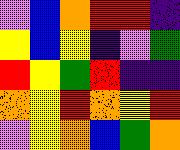[["violet", "blue", "orange", "red", "red", "indigo"], ["yellow", "blue", "yellow", "indigo", "violet", "green"], ["red", "yellow", "green", "red", "indigo", "indigo"], ["orange", "yellow", "red", "orange", "yellow", "red"], ["violet", "yellow", "orange", "blue", "green", "orange"]]